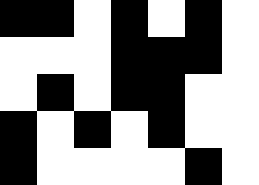[["black", "black", "white", "black", "white", "black", "white"], ["white", "white", "white", "black", "black", "black", "white"], ["white", "black", "white", "black", "black", "white", "white"], ["black", "white", "black", "white", "black", "white", "white"], ["black", "white", "white", "white", "white", "black", "white"]]